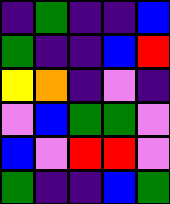[["indigo", "green", "indigo", "indigo", "blue"], ["green", "indigo", "indigo", "blue", "red"], ["yellow", "orange", "indigo", "violet", "indigo"], ["violet", "blue", "green", "green", "violet"], ["blue", "violet", "red", "red", "violet"], ["green", "indigo", "indigo", "blue", "green"]]